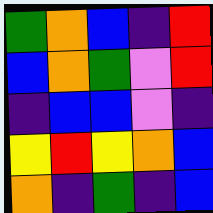[["green", "orange", "blue", "indigo", "red"], ["blue", "orange", "green", "violet", "red"], ["indigo", "blue", "blue", "violet", "indigo"], ["yellow", "red", "yellow", "orange", "blue"], ["orange", "indigo", "green", "indigo", "blue"]]